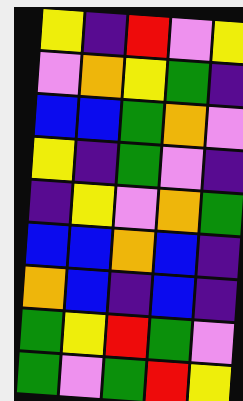[["yellow", "indigo", "red", "violet", "yellow"], ["violet", "orange", "yellow", "green", "indigo"], ["blue", "blue", "green", "orange", "violet"], ["yellow", "indigo", "green", "violet", "indigo"], ["indigo", "yellow", "violet", "orange", "green"], ["blue", "blue", "orange", "blue", "indigo"], ["orange", "blue", "indigo", "blue", "indigo"], ["green", "yellow", "red", "green", "violet"], ["green", "violet", "green", "red", "yellow"]]